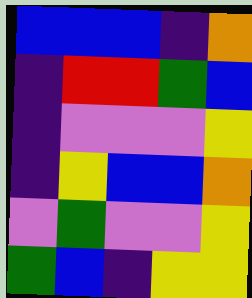[["blue", "blue", "blue", "indigo", "orange"], ["indigo", "red", "red", "green", "blue"], ["indigo", "violet", "violet", "violet", "yellow"], ["indigo", "yellow", "blue", "blue", "orange"], ["violet", "green", "violet", "violet", "yellow"], ["green", "blue", "indigo", "yellow", "yellow"]]